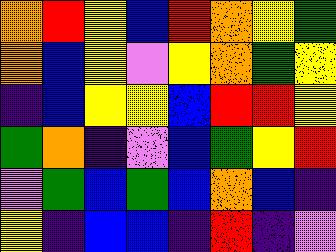[["orange", "red", "yellow", "blue", "red", "orange", "yellow", "green"], ["orange", "blue", "yellow", "violet", "yellow", "orange", "green", "yellow"], ["indigo", "blue", "yellow", "yellow", "blue", "red", "red", "yellow"], ["green", "orange", "indigo", "violet", "blue", "green", "yellow", "red"], ["violet", "green", "blue", "green", "blue", "orange", "blue", "indigo"], ["yellow", "indigo", "blue", "blue", "indigo", "red", "indigo", "violet"]]